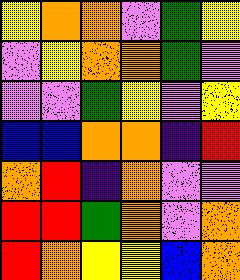[["yellow", "orange", "orange", "violet", "green", "yellow"], ["violet", "yellow", "orange", "orange", "green", "violet"], ["violet", "violet", "green", "yellow", "violet", "yellow"], ["blue", "blue", "orange", "orange", "indigo", "red"], ["orange", "red", "indigo", "orange", "violet", "violet"], ["red", "red", "green", "orange", "violet", "orange"], ["red", "orange", "yellow", "yellow", "blue", "orange"]]